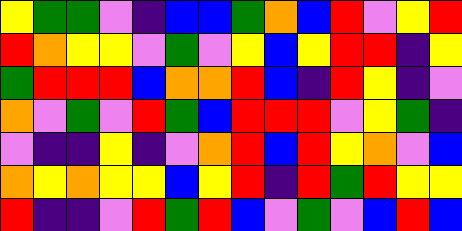[["yellow", "green", "green", "violet", "indigo", "blue", "blue", "green", "orange", "blue", "red", "violet", "yellow", "red"], ["red", "orange", "yellow", "yellow", "violet", "green", "violet", "yellow", "blue", "yellow", "red", "red", "indigo", "yellow"], ["green", "red", "red", "red", "blue", "orange", "orange", "red", "blue", "indigo", "red", "yellow", "indigo", "violet"], ["orange", "violet", "green", "violet", "red", "green", "blue", "red", "red", "red", "violet", "yellow", "green", "indigo"], ["violet", "indigo", "indigo", "yellow", "indigo", "violet", "orange", "red", "blue", "red", "yellow", "orange", "violet", "blue"], ["orange", "yellow", "orange", "yellow", "yellow", "blue", "yellow", "red", "indigo", "red", "green", "red", "yellow", "yellow"], ["red", "indigo", "indigo", "violet", "red", "green", "red", "blue", "violet", "green", "violet", "blue", "red", "blue"]]